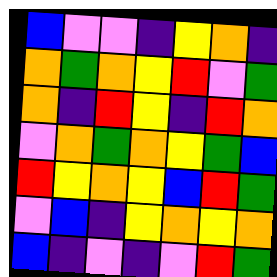[["blue", "violet", "violet", "indigo", "yellow", "orange", "indigo"], ["orange", "green", "orange", "yellow", "red", "violet", "green"], ["orange", "indigo", "red", "yellow", "indigo", "red", "orange"], ["violet", "orange", "green", "orange", "yellow", "green", "blue"], ["red", "yellow", "orange", "yellow", "blue", "red", "green"], ["violet", "blue", "indigo", "yellow", "orange", "yellow", "orange"], ["blue", "indigo", "violet", "indigo", "violet", "red", "green"]]